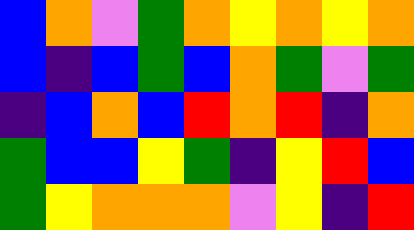[["blue", "orange", "violet", "green", "orange", "yellow", "orange", "yellow", "orange"], ["blue", "indigo", "blue", "green", "blue", "orange", "green", "violet", "green"], ["indigo", "blue", "orange", "blue", "red", "orange", "red", "indigo", "orange"], ["green", "blue", "blue", "yellow", "green", "indigo", "yellow", "red", "blue"], ["green", "yellow", "orange", "orange", "orange", "violet", "yellow", "indigo", "red"]]